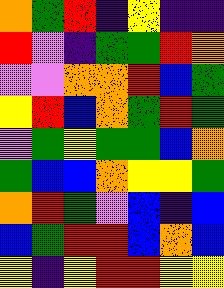[["orange", "green", "red", "indigo", "yellow", "indigo", "indigo"], ["red", "violet", "indigo", "green", "green", "red", "orange"], ["violet", "violet", "orange", "orange", "red", "blue", "green"], ["yellow", "red", "blue", "orange", "green", "red", "green"], ["violet", "green", "yellow", "green", "green", "blue", "orange"], ["green", "blue", "blue", "orange", "yellow", "yellow", "green"], ["orange", "red", "green", "violet", "blue", "indigo", "blue"], ["blue", "green", "red", "red", "blue", "orange", "blue"], ["yellow", "indigo", "yellow", "red", "red", "yellow", "yellow"]]